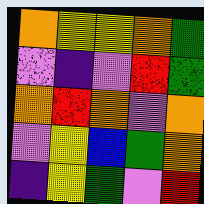[["orange", "yellow", "yellow", "orange", "green"], ["violet", "indigo", "violet", "red", "green"], ["orange", "red", "orange", "violet", "orange"], ["violet", "yellow", "blue", "green", "orange"], ["indigo", "yellow", "green", "violet", "red"]]